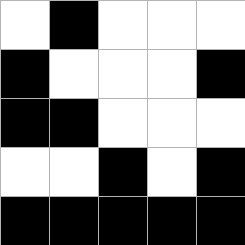[["white", "black", "white", "white", "white"], ["black", "white", "white", "white", "black"], ["black", "black", "white", "white", "white"], ["white", "white", "black", "white", "black"], ["black", "black", "black", "black", "black"]]